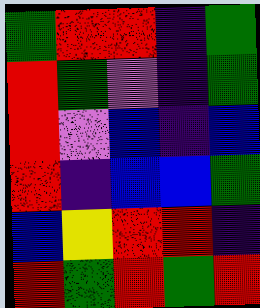[["green", "red", "red", "indigo", "green"], ["red", "green", "violet", "indigo", "green"], ["red", "violet", "blue", "indigo", "blue"], ["red", "indigo", "blue", "blue", "green"], ["blue", "yellow", "red", "red", "indigo"], ["red", "green", "red", "green", "red"]]